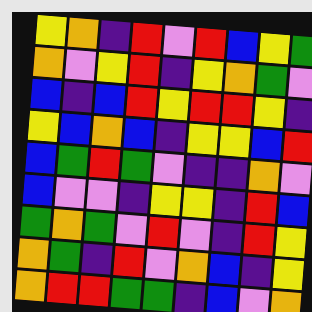[["yellow", "orange", "indigo", "red", "violet", "red", "blue", "yellow", "green"], ["orange", "violet", "yellow", "red", "indigo", "yellow", "orange", "green", "violet"], ["blue", "indigo", "blue", "red", "yellow", "red", "red", "yellow", "indigo"], ["yellow", "blue", "orange", "blue", "indigo", "yellow", "yellow", "blue", "red"], ["blue", "green", "red", "green", "violet", "indigo", "indigo", "orange", "violet"], ["blue", "violet", "violet", "indigo", "yellow", "yellow", "indigo", "red", "blue"], ["green", "orange", "green", "violet", "red", "violet", "indigo", "red", "yellow"], ["orange", "green", "indigo", "red", "violet", "orange", "blue", "indigo", "yellow"], ["orange", "red", "red", "green", "green", "indigo", "blue", "violet", "orange"]]